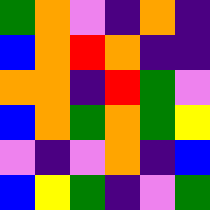[["green", "orange", "violet", "indigo", "orange", "indigo"], ["blue", "orange", "red", "orange", "indigo", "indigo"], ["orange", "orange", "indigo", "red", "green", "violet"], ["blue", "orange", "green", "orange", "green", "yellow"], ["violet", "indigo", "violet", "orange", "indigo", "blue"], ["blue", "yellow", "green", "indigo", "violet", "green"]]